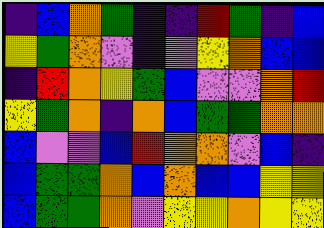[["indigo", "blue", "orange", "green", "indigo", "indigo", "red", "green", "indigo", "blue"], ["yellow", "green", "orange", "violet", "indigo", "violet", "yellow", "orange", "blue", "blue"], ["indigo", "red", "orange", "yellow", "green", "blue", "violet", "violet", "orange", "red"], ["yellow", "green", "orange", "indigo", "orange", "blue", "green", "green", "orange", "orange"], ["blue", "violet", "violet", "blue", "red", "orange", "orange", "violet", "blue", "indigo"], ["blue", "green", "green", "orange", "blue", "orange", "blue", "blue", "yellow", "yellow"], ["blue", "green", "green", "orange", "violet", "yellow", "yellow", "orange", "yellow", "yellow"]]